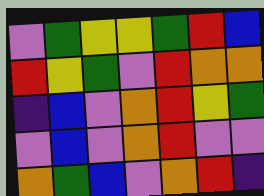[["violet", "green", "yellow", "yellow", "green", "red", "blue"], ["red", "yellow", "green", "violet", "red", "orange", "orange"], ["indigo", "blue", "violet", "orange", "red", "yellow", "green"], ["violet", "blue", "violet", "orange", "red", "violet", "violet"], ["orange", "green", "blue", "violet", "orange", "red", "indigo"]]